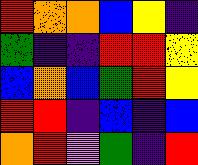[["red", "orange", "orange", "blue", "yellow", "indigo"], ["green", "indigo", "indigo", "red", "red", "yellow"], ["blue", "orange", "blue", "green", "red", "yellow"], ["red", "red", "indigo", "blue", "indigo", "blue"], ["orange", "red", "violet", "green", "indigo", "red"]]